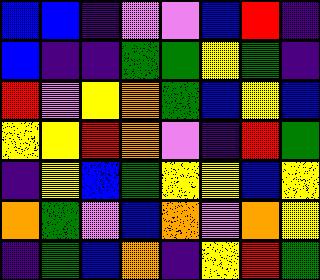[["blue", "blue", "indigo", "violet", "violet", "blue", "red", "indigo"], ["blue", "indigo", "indigo", "green", "green", "yellow", "green", "indigo"], ["red", "violet", "yellow", "orange", "green", "blue", "yellow", "blue"], ["yellow", "yellow", "red", "orange", "violet", "indigo", "red", "green"], ["indigo", "yellow", "blue", "green", "yellow", "yellow", "blue", "yellow"], ["orange", "green", "violet", "blue", "orange", "violet", "orange", "yellow"], ["indigo", "green", "blue", "orange", "indigo", "yellow", "red", "green"]]